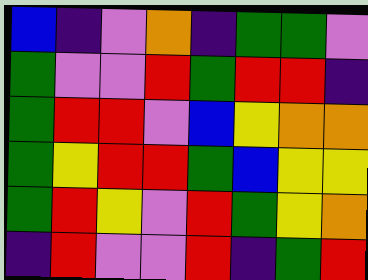[["blue", "indigo", "violet", "orange", "indigo", "green", "green", "violet"], ["green", "violet", "violet", "red", "green", "red", "red", "indigo"], ["green", "red", "red", "violet", "blue", "yellow", "orange", "orange"], ["green", "yellow", "red", "red", "green", "blue", "yellow", "yellow"], ["green", "red", "yellow", "violet", "red", "green", "yellow", "orange"], ["indigo", "red", "violet", "violet", "red", "indigo", "green", "red"]]